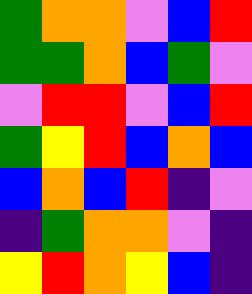[["green", "orange", "orange", "violet", "blue", "red"], ["green", "green", "orange", "blue", "green", "violet"], ["violet", "red", "red", "violet", "blue", "red"], ["green", "yellow", "red", "blue", "orange", "blue"], ["blue", "orange", "blue", "red", "indigo", "violet"], ["indigo", "green", "orange", "orange", "violet", "indigo"], ["yellow", "red", "orange", "yellow", "blue", "indigo"]]